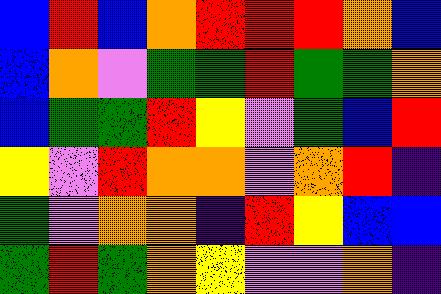[["blue", "red", "blue", "orange", "red", "red", "red", "orange", "blue"], ["blue", "orange", "violet", "green", "green", "red", "green", "green", "orange"], ["blue", "green", "green", "red", "yellow", "violet", "green", "blue", "red"], ["yellow", "violet", "red", "orange", "orange", "violet", "orange", "red", "indigo"], ["green", "violet", "orange", "orange", "indigo", "red", "yellow", "blue", "blue"], ["green", "red", "green", "orange", "yellow", "violet", "violet", "orange", "indigo"]]